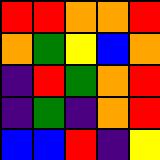[["red", "red", "orange", "orange", "red"], ["orange", "green", "yellow", "blue", "orange"], ["indigo", "red", "green", "orange", "red"], ["indigo", "green", "indigo", "orange", "red"], ["blue", "blue", "red", "indigo", "yellow"]]